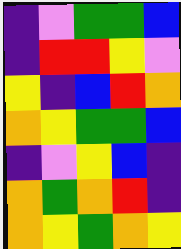[["indigo", "violet", "green", "green", "blue"], ["indigo", "red", "red", "yellow", "violet"], ["yellow", "indigo", "blue", "red", "orange"], ["orange", "yellow", "green", "green", "blue"], ["indigo", "violet", "yellow", "blue", "indigo"], ["orange", "green", "orange", "red", "indigo"], ["orange", "yellow", "green", "orange", "yellow"]]